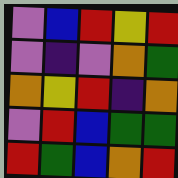[["violet", "blue", "red", "yellow", "red"], ["violet", "indigo", "violet", "orange", "green"], ["orange", "yellow", "red", "indigo", "orange"], ["violet", "red", "blue", "green", "green"], ["red", "green", "blue", "orange", "red"]]